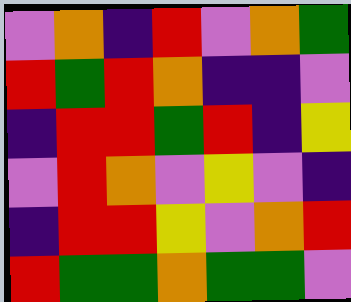[["violet", "orange", "indigo", "red", "violet", "orange", "green"], ["red", "green", "red", "orange", "indigo", "indigo", "violet"], ["indigo", "red", "red", "green", "red", "indigo", "yellow"], ["violet", "red", "orange", "violet", "yellow", "violet", "indigo"], ["indigo", "red", "red", "yellow", "violet", "orange", "red"], ["red", "green", "green", "orange", "green", "green", "violet"]]